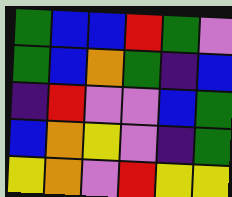[["green", "blue", "blue", "red", "green", "violet"], ["green", "blue", "orange", "green", "indigo", "blue"], ["indigo", "red", "violet", "violet", "blue", "green"], ["blue", "orange", "yellow", "violet", "indigo", "green"], ["yellow", "orange", "violet", "red", "yellow", "yellow"]]